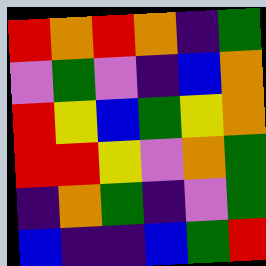[["red", "orange", "red", "orange", "indigo", "green"], ["violet", "green", "violet", "indigo", "blue", "orange"], ["red", "yellow", "blue", "green", "yellow", "orange"], ["red", "red", "yellow", "violet", "orange", "green"], ["indigo", "orange", "green", "indigo", "violet", "green"], ["blue", "indigo", "indigo", "blue", "green", "red"]]